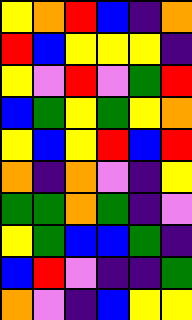[["yellow", "orange", "red", "blue", "indigo", "orange"], ["red", "blue", "yellow", "yellow", "yellow", "indigo"], ["yellow", "violet", "red", "violet", "green", "red"], ["blue", "green", "yellow", "green", "yellow", "orange"], ["yellow", "blue", "yellow", "red", "blue", "red"], ["orange", "indigo", "orange", "violet", "indigo", "yellow"], ["green", "green", "orange", "green", "indigo", "violet"], ["yellow", "green", "blue", "blue", "green", "indigo"], ["blue", "red", "violet", "indigo", "indigo", "green"], ["orange", "violet", "indigo", "blue", "yellow", "yellow"]]